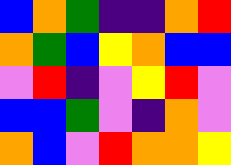[["blue", "orange", "green", "indigo", "indigo", "orange", "red"], ["orange", "green", "blue", "yellow", "orange", "blue", "blue"], ["violet", "red", "indigo", "violet", "yellow", "red", "violet"], ["blue", "blue", "green", "violet", "indigo", "orange", "violet"], ["orange", "blue", "violet", "red", "orange", "orange", "yellow"]]